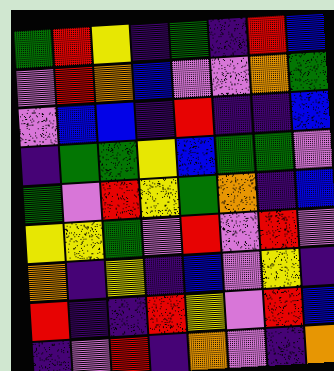[["green", "red", "yellow", "indigo", "green", "indigo", "red", "blue"], ["violet", "red", "orange", "blue", "violet", "violet", "orange", "green"], ["violet", "blue", "blue", "indigo", "red", "indigo", "indigo", "blue"], ["indigo", "green", "green", "yellow", "blue", "green", "green", "violet"], ["green", "violet", "red", "yellow", "green", "orange", "indigo", "blue"], ["yellow", "yellow", "green", "violet", "red", "violet", "red", "violet"], ["orange", "indigo", "yellow", "indigo", "blue", "violet", "yellow", "indigo"], ["red", "indigo", "indigo", "red", "yellow", "violet", "red", "blue"], ["indigo", "violet", "red", "indigo", "orange", "violet", "indigo", "orange"]]